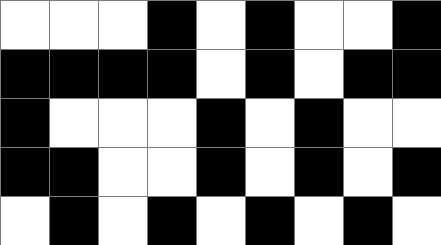[["white", "white", "white", "black", "white", "black", "white", "white", "black"], ["black", "black", "black", "black", "white", "black", "white", "black", "black"], ["black", "white", "white", "white", "black", "white", "black", "white", "white"], ["black", "black", "white", "white", "black", "white", "black", "white", "black"], ["white", "black", "white", "black", "white", "black", "white", "black", "white"]]